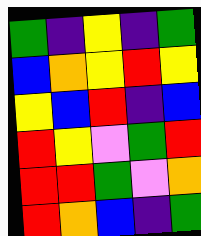[["green", "indigo", "yellow", "indigo", "green"], ["blue", "orange", "yellow", "red", "yellow"], ["yellow", "blue", "red", "indigo", "blue"], ["red", "yellow", "violet", "green", "red"], ["red", "red", "green", "violet", "orange"], ["red", "orange", "blue", "indigo", "green"]]